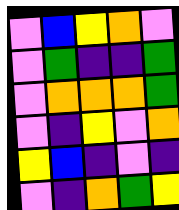[["violet", "blue", "yellow", "orange", "violet"], ["violet", "green", "indigo", "indigo", "green"], ["violet", "orange", "orange", "orange", "green"], ["violet", "indigo", "yellow", "violet", "orange"], ["yellow", "blue", "indigo", "violet", "indigo"], ["violet", "indigo", "orange", "green", "yellow"]]